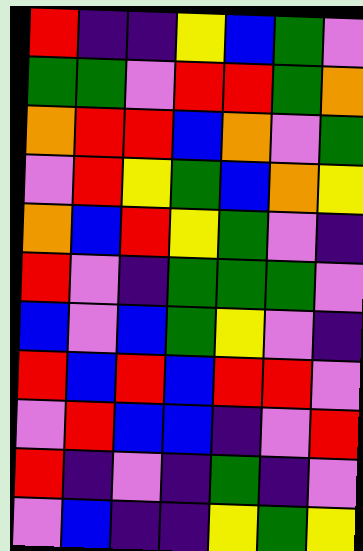[["red", "indigo", "indigo", "yellow", "blue", "green", "violet"], ["green", "green", "violet", "red", "red", "green", "orange"], ["orange", "red", "red", "blue", "orange", "violet", "green"], ["violet", "red", "yellow", "green", "blue", "orange", "yellow"], ["orange", "blue", "red", "yellow", "green", "violet", "indigo"], ["red", "violet", "indigo", "green", "green", "green", "violet"], ["blue", "violet", "blue", "green", "yellow", "violet", "indigo"], ["red", "blue", "red", "blue", "red", "red", "violet"], ["violet", "red", "blue", "blue", "indigo", "violet", "red"], ["red", "indigo", "violet", "indigo", "green", "indigo", "violet"], ["violet", "blue", "indigo", "indigo", "yellow", "green", "yellow"]]